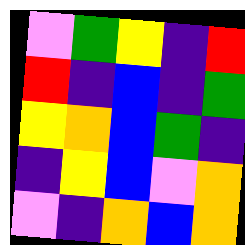[["violet", "green", "yellow", "indigo", "red"], ["red", "indigo", "blue", "indigo", "green"], ["yellow", "orange", "blue", "green", "indigo"], ["indigo", "yellow", "blue", "violet", "orange"], ["violet", "indigo", "orange", "blue", "orange"]]